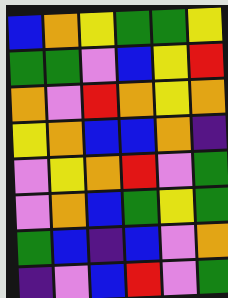[["blue", "orange", "yellow", "green", "green", "yellow"], ["green", "green", "violet", "blue", "yellow", "red"], ["orange", "violet", "red", "orange", "yellow", "orange"], ["yellow", "orange", "blue", "blue", "orange", "indigo"], ["violet", "yellow", "orange", "red", "violet", "green"], ["violet", "orange", "blue", "green", "yellow", "green"], ["green", "blue", "indigo", "blue", "violet", "orange"], ["indigo", "violet", "blue", "red", "violet", "green"]]